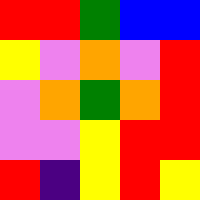[["red", "red", "green", "blue", "blue"], ["yellow", "violet", "orange", "violet", "red"], ["violet", "orange", "green", "orange", "red"], ["violet", "violet", "yellow", "red", "red"], ["red", "indigo", "yellow", "red", "yellow"]]